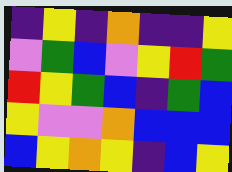[["indigo", "yellow", "indigo", "orange", "indigo", "indigo", "yellow"], ["violet", "green", "blue", "violet", "yellow", "red", "green"], ["red", "yellow", "green", "blue", "indigo", "green", "blue"], ["yellow", "violet", "violet", "orange", "blue", "blue", "blue"], ["blue", "yellow", "orange", "yellow", "indigo", "blue", "yellow"]]